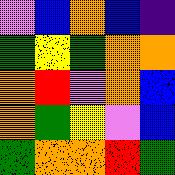[["violet", "blue", "orange", "blue", "indigo"], ["green", "yellow", "green", "orange", "orange"], ["orange", "red", "violet", "orange", "blue"], ["orange", "green", "yellow", "violet", "blue"], ["green", "orange", "orange", "red", "green"]]